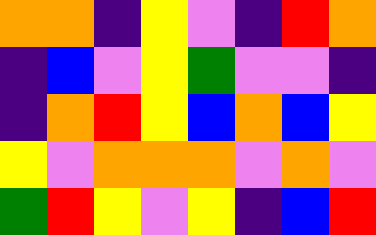[["orange", "orange", "indigo", "yellow", "violet", "indigo", "red", "orange"], ["indigo", "blue", "violet", "yellow", "green", "violet", "violet", "indigo"], ["indigo", "orange", "red", "yellow", "blue", "orange", "blue", "yellow"], ["yellow", "violet", "orange", "orange", "orange", "violet", "orange", "violet"], ["green", "red", "yellow", "violet", "yellow", "indigo", "blue", "red"]]